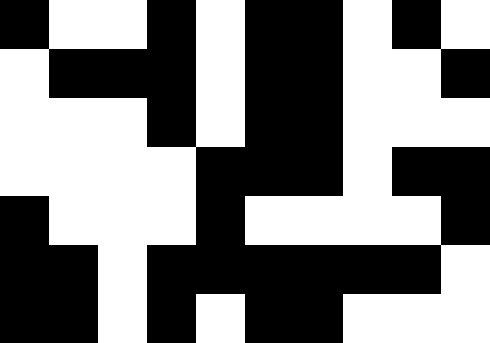[["black", "white", "white", "black", "white", "black", "black", "white", "black", "white"], ["white", "black", "black", "black", "white", "black", "black", "white", "white", "black"], ["white", "white", "white", "black", "white", "black", "black", "white", "white", "white"], ["white", "white", "white", "white", "black", "black", "black", "white", "black", "black"], ["black", "white", "white", "white", "black", "white", "white", "white", "white", "black"], ["black", "black", "white", "black", "black", "black", "black", "black", "black", "white"], ["black", "black", "white", "black", "white", "black", "black", "white", "white", "white"]]